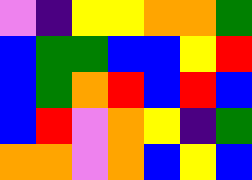[["violet", "indigo", "yellow", "yellow", "orange", "orange", "green"], ["blue", "green", "green", "blue", "blue", "yellow", "red"], ["blue", "green", "orange", "red", "blue", "red", "blue"], ["blue", "red", "violet", "orange", "yellow", "indigo", "green"], ["orange", "orange", "violet", "orange", "blue", "yellow", "blue"]]